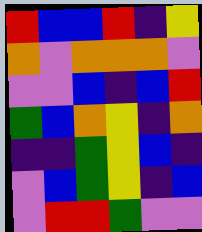[["red", "blue", "blue", "red", "indigo", "yellow"], ["orange", "violet", "orange", "orange", "orange", "violet"], ["violet", "violet", "blue", "indigo", "blue", "red"], ["green", "blue", "orange", "yellow", "indigo", "orange"], ["indigo", "indigo", "green", "yellow", "blue", "indigo"], ["violet", "blue", "green", "yellow", "indigo", "blue"], ["violet", "red", "red", "green", "violet", "violet"]]